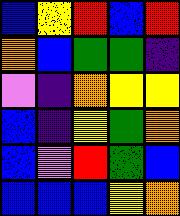[["blue", "yellow", "red", "blue", "red"], ["orange", "blue", "green", "green", "indigo"], ["violet", "indigo", "orange", "yellow", "yellow"], ["blue", "indigo", "yellow", "green", "orange"], ["blue", "violet", "red", "green", "blue"], ["blue", "blue", "blue", "yellow", "orange"]]